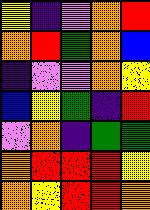[["yellow", "indigo", "violet", "orange", "red"], ["orange", "red", "green", "orange", "blue"], ["indigo", "violet", "violet", "orange", "yellow"], ["blue", "yellow", "green", "indigo", "red"], ["violet", "orange", "indigo", "green", "green"], ["orange", "red", "red", "red", "yellow"], ["orange", "yellow", "red", "red", "orange"]]